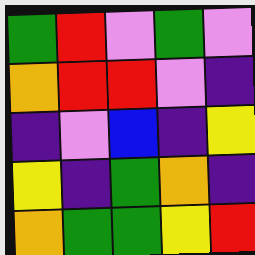[["green", "red", "violet", "green", "violet"], ["orange", "red", "red", "violet", "indigo"], ["indigo", "violet", "blue", "indigo", "yellow"], ["yellow", "indigo", "green", "orange", "indigo"], ["orange", "green", "green", "yellow", "red"]]